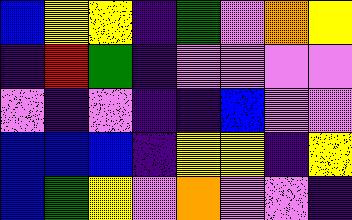[["blue", "yellow", "yellow", "indigo", "green", "violet", "orange", "yellow"], ["indigo", "red", "green", "indigo", "violet", "violet", "violet", "violet"], ["violet", "indigo", "violet", "indigo", "indigo", "blue", "violet", "violet"], ["blue", "blue", "blue", "indigo", "yellow", "yellow", "indigo", "yellow"], ["blue", "green", "yellow", "violet", "orange", "violet", "violet", "indigo"]]